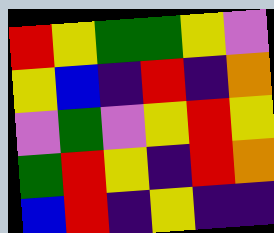[["red", "yellow", "green", "green", "yellow", "violet"], ["yellow", "blue", "indigo", "red", "indigo", "orange"], ["violet", "green", "violet", "yellow", "red", "yellow"], ["green", "red", "yellow", "indigo", "red", "orange"], ["blue", "red", "indigo", "yellow", "indigo", "indigo"]]